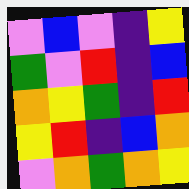[["violet", "blue", "violet", "indigo", "yellow"], ["green", "violet", "red", "indigo", "blue"], ["orange", "yellow", "green", "indigo", "red"], ["yellow", "red", "indigo", "blue", "orange"], ["violet", "orange", "green", "orange", "yellow"]]